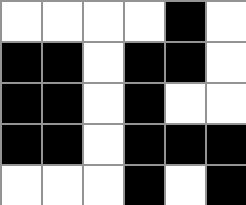[["white", "white", "white", "white", "black", "white"], ["black", "black", "white", "black", "black", "white"], ["black", "black", "white", "black", "white", "white"], ["black", "black", "white", "black", "black", "black"], ["white", "white", "white", "black", "white", "black"]]